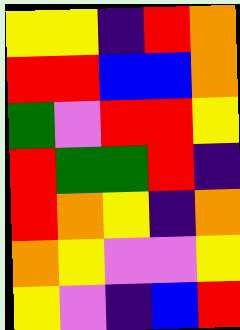[["yellow", "yellow", "indigo", "red", "orange"], ["red", "red", "blue", "blue", "orange"], ["green", "violet", "red", "red", "yellow"], ["red", "green", "green", "red", "indigo"], ["red", "orange", "yellow", "indigo", "orange"], ["orange", "yellow", "violet", "violet", "yellow"], ["yellow", "violet", "indigo", "blue", "red"]]